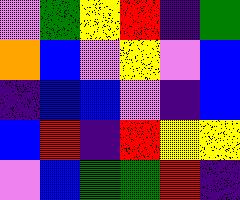[["violet", "green", "yellow", "red", "indigo", "green"], ["orange", "blue", "violet", "yellow", "violet", "blue"], ["indigo", "blue", "blue", "violet", "indigo", "blue"], ["blue", "red", "indigo", "red", "yellow", "yellow"], ["violet", "blue", "green", "green", "red", "indigo"]]